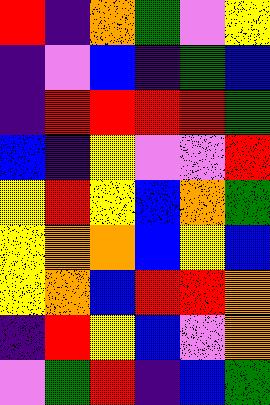[["red", "indigo", "orange", "green", "violet", "yellow"], ["indigo", "violet", "blue", "indigo", "green", "blue"], ["indigo", "red", "red", "red", "red", "green"], ["blue", "indigo", "yellow", "violet", "violet", "red"], ["yellow", "red", "yellow", "blue", "orange", "green"], ["yellow", "orange", "orange", "blue", "yellow", "blue"], ["yellow", "orange", "blue", "red", "red", "orange"], ["indigo", "red", "yellow", "blue", "violet", "orange"], ["violet", "green", "red", "indigo", "blue", "green"]]